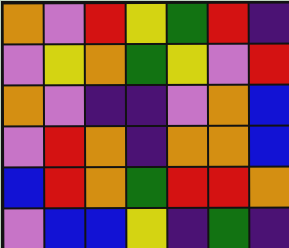[["orange", "violet", "red", "yellow", "green", "red", "indigo"], ["violet", "yellow", "orange", "green", "yellow", "violet", "red"], ["orange", "violet", "indigo", "indigo", "violet", "orange", "blue"], ["violet", "red", "orange", "indigo", "orange", "orange", "blue"], ["blue", "red", "orange", "green", "red", "red", "orange"], ["violet", "blue", "blue", "yellow", "indigo", "green", "indigo"]]